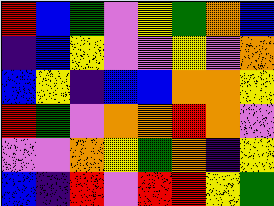[["red", "blue", "green", "violet", "yellow", "green", "orange", "blue"], ["indigo", "blue", "yellow", "violet", "violet", "yellow", "violet", "orange"], ["blue", "yellow", "indigo", "blue", "blue", "orange", "orange", "yellow"], ["red", "green", "violet", "orange", "orange", "red", "orange", "violet"], ["violet", "violet", "orange", "yellow", "green", "orange", "indigo", "yellow"], ["blue", "indigo", "red", "violet", "red", "red", "yellow", "green"]]